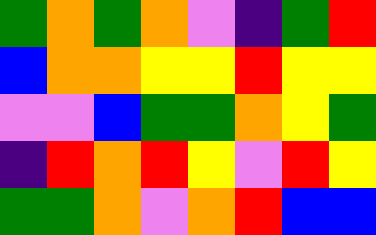[["green", "orange", "green", "orange", "violet", "indigo", "green", "red"], ["blue", "orange", "orange", "yellow", "yellow", "red", "yellow", "yellow"], ["violet", "violet", "blue", "green", "green", "orange", "yellow", "green"], ["indigo", "red", "orange", "red", "yellow", "violet", "red", "yellow"], ["green", "green", "orange", "violet", "orange", "red", "blue", "blue"]]